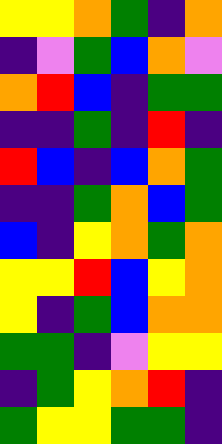[["yellow", "yellow", "orange", "green", "indigo", "orange"], ["indigo", "violet", "green", "blue", "orange", "violet"], ["orange", "red", "blue", "indigo", "green", "green"], ["indigo", "indigo", "green", "indigo", "red", "indigo"], ["red", "blue", "indigo", "blue", "orange", "green"], ["indigo", "indigo", "green", "orange", "blue", "green"], ["blue", "indigo", "yellow", "orange", "green", "orange"], ["yellow", "yellow", "red", "blue", "yellow", "orange"], ["yellow", "indigo", "green", "blue", "orange", "orange"], ["green", "green", "indigo", "violet", "yellow", "yellow"], ["indigo", "green", "yellow", "orange", "red", "indigo"], ["green", "yellow", "yellow", "green", "green", "indigo"]]